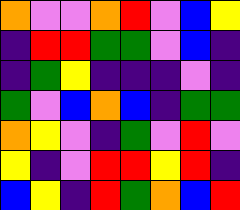[["orange", "violet", "violet", "orange", "red", "violet", "blue", "yellow"], ["indigo", "red", "red", "green", "green", "violet", "blue", "indigo"], ["indigo", "green", "yellow", "indigo", "indigo", "indigo", "violet", "indigo"], ["green", "violet", "blue", "orange", "blue", "indigo", "green", "green"], ["orange", "yellow", "violet", "indigo", "green", "violet", "red", "violet"], ["yellow", "indigo", "violet", "red", "red", "yellow", "red", "indigo"], ["blue", "yellow", "indigo", "red", "green", "orange", "blue", "red"]]